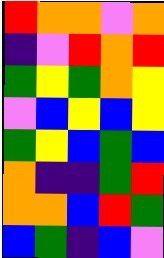[["red", "orange", "orange", "violet", "orange"], ["indigo", "violet", "red", "orange", "red"], ["green", "yellow", "green", "orange", "yellow"], ["violet", "blue", "yellow", "blue", "yellow"], ["green", "yellow", "blue", "green", "blue"], ["orange", "indigo", "indigo", "green", "red"], ["orange", "orange", "blue", "red", "green"], ["blue", "green", "indigo", "blue", "violet"]]